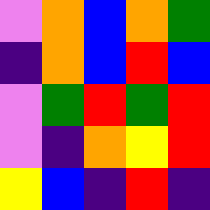[["violet", "orange", "blue", "orange", "green"], ["indigo", "orange", "blue", "red", "blue"], ["violet", "green", "red", "green", "red"], ["violet", "indigo", "orange", "yellow", "red"], ["yellow", "blue", "indigo", "red", "indigo"]]